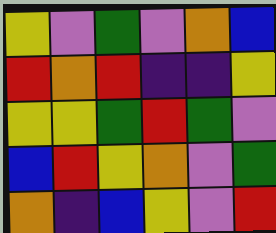[["yellow", "violet", "green", "violet", "orange", "blue"], ["red", "orange", "red", "indigo", "indigo", "yellow"], ["yellow", "yellow", "green", "red", "green", "violet"], ["blue", "red", "yellow", "orange", "violet", "green"], ["orange", "indigo", "blue", "yellow", "violet", "red"]]